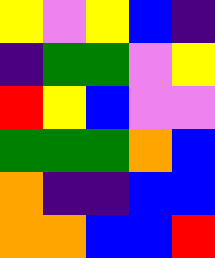[["yellow", "violet", "yellow", "blue", "indigo"], ["indigo", "green", "green", "violet", "yellow"], ["red", "yellow", "blue", "violet", "violet"], ["green", "green", "green", "orange", "blue"], ["orange", "indigo", "indigo", "blue", "blue"], ["orange", "orange", "blue", "blue", "red"]]